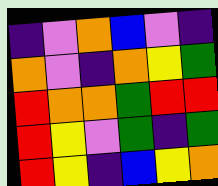[["indigo", "violet", "orange", "blue", "violet", "indigo"], ["orange", "violet", "indigo", "orange", "yellow", "green"], ["red", "orange", "orange", "green", "red", "red"], ["red", "yellow", "violet", "green", "indigo", "green"], ["red", "yellow", "indigo", "blue", "yellow", "orange"]]